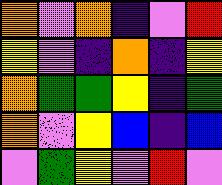[["orange", "violet", "orange", "indigo", "violet", "red"], ["yellow", "violet", "indigo", "orange", "indigo", "yellow"], ["orange", "green", "green", "yellow", "indigo", "green"], ["orange", "violet", "yellow", "blue", "indigo", "blue"], ["violet", "green", "yellow", "violet", "red", "violet"]]